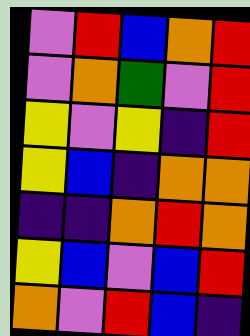[["violet", "red", "blue", "orange", "red"], ["violet", "orange", "green", "violet", "red"], ["yellow", "violet", "yellow", "indigo", "red"], ["yellow", "blue", "indigo", "orange", "orange"], ["indigo", "indigo", "orange", "red", "orange"], ["yellow", "blue", "violet", "blue", "red"], ["orange", "violet", "red", "blue", "indigo"]]